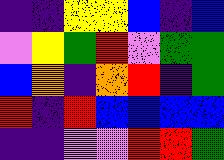[["indigo", "indigo", "yellow", "yellow", "blue", "indigo", "blue"], ["violet", "yellow", "green", "red", "violet", "green", "green"], ["blue", "orange", "indigo", "orange", "red", "indigo", "green"], ["red", "indigo", "red", "blue", "blue", "blue", "blue"], ["indigo", "indigo", "violet", "violet", "red", "red", "green"]]